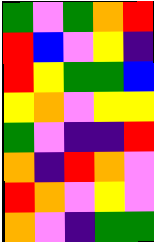[["green", "violet", "green", "orange", "red"], ["red", "blue", "violet", "yellow", "indigo"], ["red", "yellow", "green", "green", "blue"], ["yellow", "orange", "violet", "yellow", "yellow"], ["green", "violet", "indigo", "indigo", "red"], ["orange", "indigo", "red", "orange", "violet"], ["red", "orange", "violet", "yellow", "violet"], ["orange", "violet", "indigo", "green", "green"]]